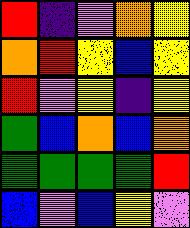[["red", "indigo", "violet", "orange", "yellow"], ["orange", "red", "yellow", "blue", "yellow"], ["red", "violet", "yellow", "indigo", "yellow"], ["green", "blue", "orange", "blue", "orange"], ["green", "green", "green", "green", "red"], ["blue", "violet", "blue", "yellow", "violet"]]